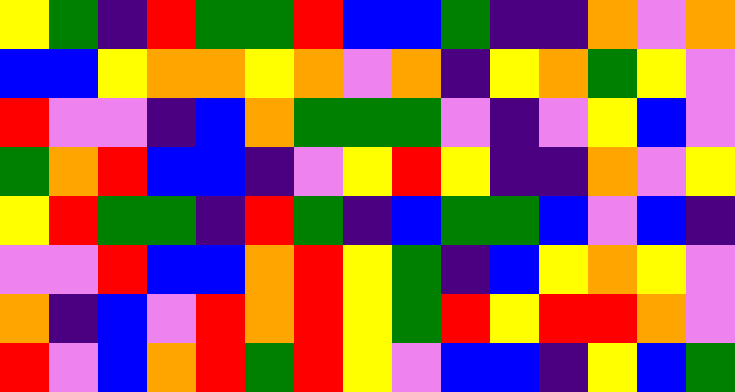[["yellow", "green", "indigo", "red", "green", "green", "red", "blue", "blue", "green", "indigo", "indigo", "orange", "violet", "orange"], ["blue", "blue", "yellow", "orange", "orange", "yellow", "orange", "violet", "orange", "indigo", "yellow", "orange", "green", "yellow", "violet"], ["red", "violet", "violet", "indigo", "blue", "orange", "green", "green", "green", "violet", "indigo", "violet", "yellow", "blue", "violet"], ["green", "orange", "red", "blue", "blue", "indigo", "violet", "yellow", "red", "yellow", "indigo", "indigo", "orange", "violet", "yellow"], ["yellow", "red", "green", "green", "indigo", "red", "green", "indigo", "blue", "green", "green", "blue", "violet", "blue", "indigo"], ["violet", "violet", "red", "blue", "blue", "orange", "red", "yellow", "green", "indigo", "blue", "yellow", "orange", "yellow", "violet"], ["orange", "indigo", "blue", "violet", "red", "orange", "red", "yellow", "green", "red", "yellow", "red", "red", "orange", "violet"], ["red", "violet", "blue", "orange", "red", "green", "red", "yellow", "violet", "blue", "blue", "indigo", "yellow", "blue", "green"]]